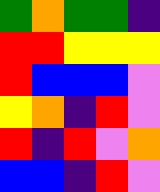[["green", "orange", "green", "green", "indigo"], ["red", "red", "yellow", "yellow", "yellow"], ["red", "blue", "blue", "blue", "violet"], ["yellow", "orange", "indigo", "red", "violet"], ["red", "indigo", "red", "violet", "orange"], ["blue", "blue", "indigo", "red", "violet"]]